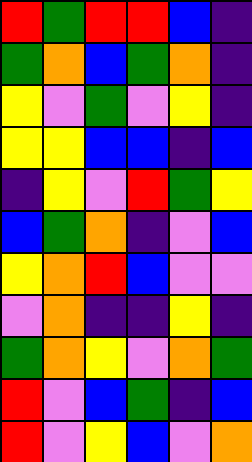[["red", "green", "red", "red", "blue", "indigo"], ["green", "orange", "blue", "green", "orange", "indigo"], ["yellow", "violet", "green", "violet", "yellow", "indigo"], ["yellow", "yellow", "blue", "blue", "indigo", "blue"], ["indigo", "yellow", "violet", "red", "green", "yellow"], ["blue", "green", "orange", "indigo", "violet", "blue"], ["yellow", "orange", "red", "blue", "violet", "violet"], ["violet", "orange", "indigo", "indigo", "yellow", "indigo"], ["green", "orange", "yellow", "violet", "orange", "green"], ["red", "violet", "blue", "green", "indigo", "blue"], ["red", "violet", "yellow", "blue", "violet", "orange"]]